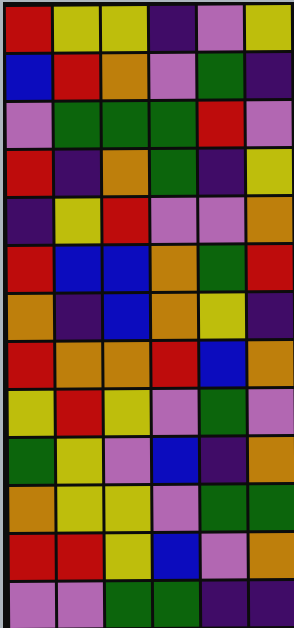[["red", "yellow", "yellow", "indigo", "violet", "yellow"], ["blue", "red", "orange", "violet", "green", "indigo"], ["violet", "green", "green", "green", "red", "violet"], ["red", "indigo", "orange", "green", "indigo", "yellow"], ["indigo", "yellow", "red", "violet", "violet", "orange"], ["red", "blue", "blue", "orange", "green", "red"], ["orange", "indigo", "blue", "orange", "yellow", "indigo"], ["red", "orange", "orange", "red", "blue", "orange"], ["yellow", "red", "yellow", "violet", "green", "violet"], ["green", "yellow", "violet", "blue", "indigo", "orange"], ["orange", "yellow", "yellow", "violet", "green", "green"], ["red", "red", "yellow", "blue", "violet", "orange"], ["violet", "violet", "green", "green", "indigo", "indigo"]]